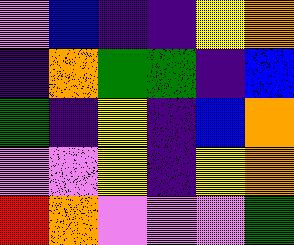[["violet", "blue", "indigo", "indigo", "yellow", "orange"], ["indigo", "orange", "green", "green", "indigo", "blue"], ["green", "indigo", "yellow", "indigo", "blue", "orange"], ["violet", "violet", "yellow", "indigo", "yellow", "orange"], ["red", "orange", "violet", "violet", "violet", "green"]]